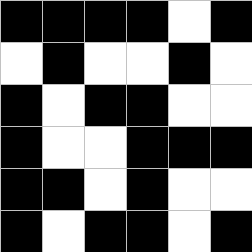[["black", "black", "black", "black", "white", "black"], ["white", "black", "white", "white", "black", "white"], ["black", "white", "black", "black", "white", "white"], ["black", "white", "white", "black", "black", "black"], ["black", "black", "white", "black", "white", "white"], ["black", "white", "black", "black", "white", "black"]]